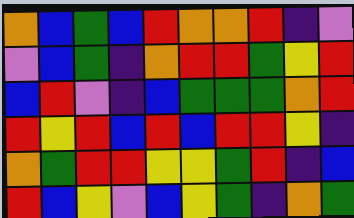[["orange", "blue", "green", "blue", "red", "orange", "orange", "red", "indigo", "violet"], ["violet", "blue", "green", "indigo", "orange", "red", "red", "green", "yellow", "red"], ["blue", "red", "violet", "indigo", "blue", "green", "green", "green", "orange", "red"], ["red", "yellow", "red", "blue", "red", "blue", "red", "red", "yellow", "indigo"], ["orange", "green", "red", "red", "yellow", "yellow", "green", "red", "indigo", "blue"], ["red", "blue", "yellow", "violet", "blue", "yellow", "green", "indigo", "orange", "green"]]